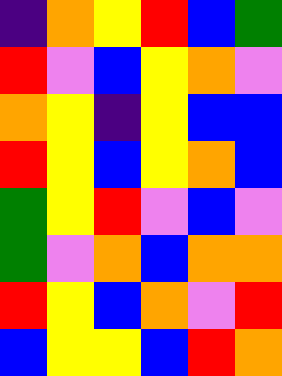[["indigo", "orange", "yellow", "red", "blue", "green"], ["red", "violet", "blue", "yellow", "orange", "violet"], ["orange", "yellow", "indigo", "yellow", "blue", "blue"], ["red", "yellow", "blue", "yellow", "orange", "blue"], ["green", "yellow", "red", "violet", "blue", "violet"], ["green", "violet", "orange", "blue", "orange", "orange"], ["red", "yellow", "blue", "orange", "violet", "red"], ["blue", "yellow", "yellow", "blue", "red", "orange"]]